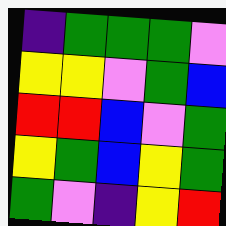[["indigo", "green", "green", "green", "violet"], ["yellow", "yellow", "violet", "green", "blue"], ["red", "red", "blue", "violet", "green"], ["yellow", "green", "blue", "yellow", "green"], ["green", "violet", "indigo", "yellow", "red"]]